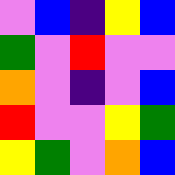[["violet", "blue", "indigo", "yellow", "blue"], ["green", "violet", "red", "violet", "violet"], ["orange", "violet", "indigo", "violet", "blue"], ["red", "violet", "violet", "yellow", "green"], ["yellow", "green", "violet", "orange", "blue"]]